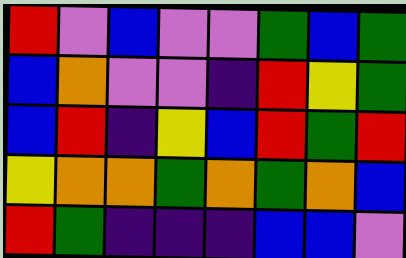[["red", "violet", "blue", "violet", "violet", "green", "blue", "green"], ["blue", "orange", "violet", "violet", "indigo", "red", "yellow", "green"], ["blue", "red", "indigo", "yellow", "blue", "red", "green", "red"], ["yellow", "orange", "orange", "green", "orange", "green", "orange", "blue"], ["red", "green", "indigo", "indigo", "indigo", "blue", "blue", "violet"]]